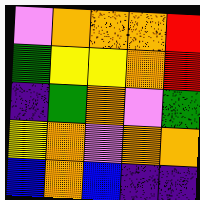[["violet", "orange", "orange", "orange", "red"], ["green", "yellow", "yellow", "orange", "red"], ["indigo", "green", "orange", "violet", "green"], ["yellow", "orange", "violet", "orange", "orange"], ["blue", "orange", "blue", "indigo", "indigo"]]